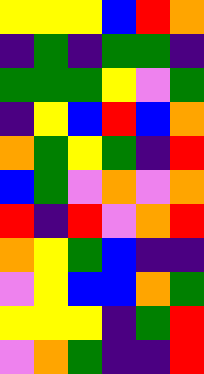[["yellow", "yellow", "yellow", "blue", "red", "orange"], ["indigo", "green", "indigo", "green", "green", "indigo"], ["green", "green", "green", "yellow", "violet", "green"], ["indigo", "yellow", "blue", "red", "blue", "orange"], ["orange", "green", "yellow", "green", "indigo", "red"], ["blue", "green", "violet", "orange", "violet", "orange"], ["red", "indigo", "red", "violet", "orange", "red"], ["orange", "yellow", "green", "blue", "indigo", "indigo"], ["violet", "yellow", "blue", "blue", "orange", "green"], ["yellow", "yellow", "yellow", "indigo", "green", "red"], ["violet", "orange", "green", "indigo", "indigo", "red"]]